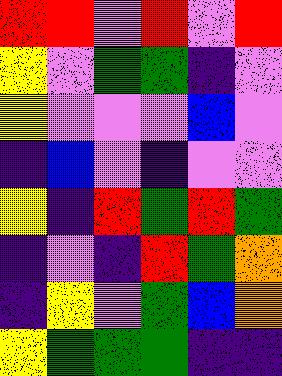[["red", "red", "violet", "red", "violet", "red"], ["yellow", "violet", "green", "green", "indigo", "violet"], ["yellow", "violet", "violet", "violet", "blue", "violet"], ["indigo", "blue", "violet", "indigo", "violet", "violet"], ["yellow", "indigo", "red", "green", "red", "green"], ["indigo", "violet", "indigo", "red", "green", "orange"], ["indigo", "yellow", "violet", "green", "blue", "orange"], ["yellow", "green", "green", "green", "indigo", "indigo"]]